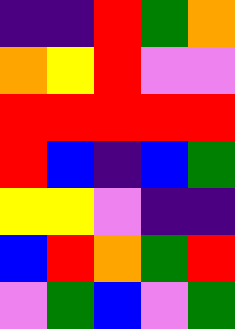[["indigo", "indigo", "red", "green", "orange"], ["orange", "yellow", "red", "violet", "violet"], ["red", "red", "red", "red", "red"], ["red", "blue", "indigo", "blue", "green"], ["yellow", "yellow", "violet", "indigo", "indigo"], ["blue", "red", "orange", "green", "red"], ["violet", "green", "blue", "violet", "green"]]